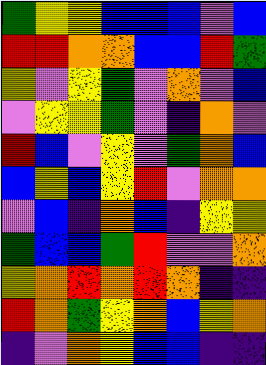[["green", "yellow", "yellow", "blue", "blue", "blue", "violet", "blue"], ["red", "red", "orange", "orange", "blue", "blue", "red", "green"], ["yellow", "violet", "yellow", "green", "violet", "orange", "violet", "blue"], ["violet", "yellow", "yellow", "green", "violet", "indigo", "orange", "violet"], ["red", "blue", "violet", "yellow", "violet", "green", "orange", "blue"], ["blue", "yellow", "blue", "yellow", "red", "violet", "orange", "orange"], ["violet", "blue", "indigo", "orange", "blue", "indigo", "yellow", "yellow"], ["green", "blue", "blue", "green", "red", "violet", "violet", "orange"], ["yellow", "orange", "red", "orange", "red", "orange", "indigo", "indigo"], ["red", "orange", "green", "yellow", "orange", "blue", "yellow", "orange"], ["indigo", "violet", "orange", "yellow", "blue", "blue", "indigo", "indigo"]]